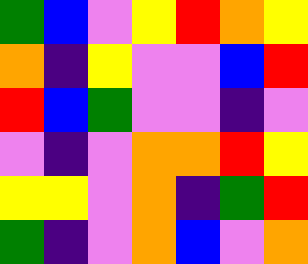[["green", "blue", "violet", "yellow", "red", "orange", "yellow"], ["orange", "indigo", "yellow", "violet", "violet", "blue", "red"], ["red", "blue", "green", "violet", "violet", "indigo", "violet"], ["violet", "indigo", "violet", "orange", "orange", "red", "yellow"], ["yellow", "yellow", "violet", "orange", "indigo", "green", "red"], ["green", "indigo", "violet", "orange", "blue", "violet", "orange"]]